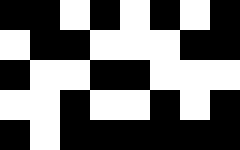[["black", "black", "white", "black", "white", "black", "white", "black"], ["white", "black", "black", "white", "white", "white", "black", "black"], ["black", "white", "white", "black", "black", "white", "white", "white"], ["white", "white", "black", "white", "white", "black", "white", "black"], ["black", "white", "black", "black", "black", "black", "black", "black"]]